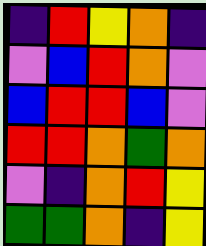[["indigo", "red", "yellow", "orange", "indigo"], ["violet", "blue", "red", "orange", "violet"], ["blue", "red", "red", "blue", "violet"], ["red", "red", "orange", "green", "orange"], ["violet", "indigo", "orange", "red", "yellow"], ["green", "green", "orange", "indigo", "yellow"]]